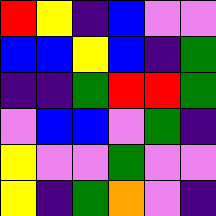[["red", "yellow", "indigo", "blue", "violet", "violet"], ["blue", "blue", "yellow", "blue", "indigo", "green"], ["indigo", "indigo", "green", "red", "red", "green"], ["violet", "blue", "blue", "violet", "green", "indigo"], ["yellow", "violet", "violet", "green", "violet", "violet"], ["yellow", "indigo", "green", "orange", "violet", "indigo"]]